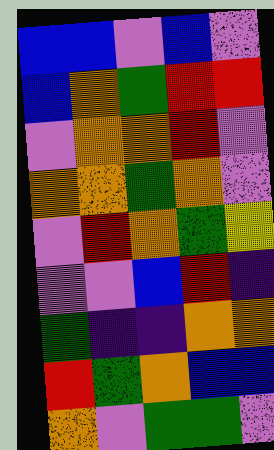[["blue", "blue", "violet", "blue", "violet"], ["blue", "orange", "green", "red", "red"], ["violet", "orange", "orange", "red", "violet"], ["orange", "orange", "green", "orange", "violet"], ["violet", "red", "orange", "green", "yellow"], ["violet", "violet", "blue", "red", "indigo"], ["green", "indigo", "indigo", "orange", "orange"], ["red", "green", "orange", "blue", "blue"], ["orange", "violet", "green", "green", "violet"]]